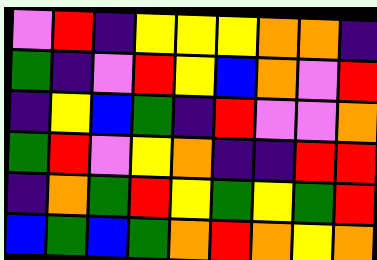[["violet", "red", "indigo", "yellow", "yellow", "yellow", "orange", "orange", "indigo"], ["green", "indigo", "violet", "red", "yellow", "blue", "orange", "violet", "red"], ["indigo", "yellow", "blue", "green", "indigo", "red", "violet", "violet", "orange"], ["green", "red", "violet", "yellow", "orange", "indigo", "indigo", "red", "red"], ["indigo", "orange", "green", "red", "yellow", "green", "yellow", "green", "red"], ["blue", "green", "blue", "green", "orange", "red", "orange", "yellow", "orange"]]